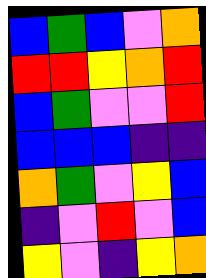[["blue", "green", "blue", "violet", "orange"], ["red", "red", "yellow", "orange", "red"], ["blue", "green", "violet", "violet", "red"], ["blue", "blue", "blue", "indigo", "indigo"], ["orange", "green", "violet", "yellow", "blue"], ["indigo", "violet", "red", "violet", "blue"], ["yellow", "violet", "indigo", "yellow", "orange"]]